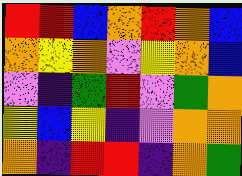[["red", "red", "blue", "orange", "red", "orange", "blue"], ["orange", "yellow", "orange", "violet", "yellow", "orange", "blue"], ["violet", "indigo", "green", "red", "violet", "green", "orange"], ["yellow", "blue", "yellow", "indigo", "violet", "orange", "orange"], ["orange", "indigo", "red", "red", "indigo", "orange", "green"]]